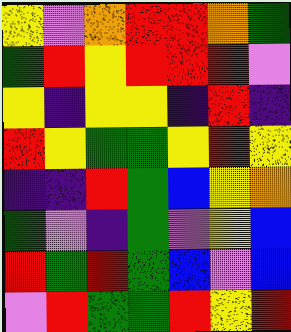[["yellow", "violet", "orange", "red", "red", "orange", "green"], ["green", "red", "yellow", "red", "red", "red", "violet"], ["yellow", "indigo", "yellow", "yellow", "indigo", "red", "indigo"], ["red", "yellow", "green", "green", "yellow", "red", "yellow"], ["indigo", "indigo", "red", "green", "blue", "yellow", "orange"], ["green", "violet", "indigo", "green", "violet", "yellow", "blue"], ["red", "green", "red", "green", "blue", "violet", "blue"], ["violet", "red", "green", "green", "red", "yellow", "red"]]